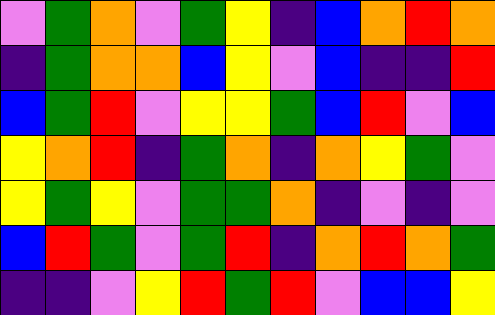[["violet", "green", "orange", "violet", "green", "yellow", "indigo", "blue", "orange", "red", "orange"], ["indigo", "green", "orange", "orange", "blue", "yellow", "violet", "blue", "indigo", "indigo", "red"], ["blue", "green", "red", "violet", "yellow", "yellow", "green", "blue", "red", "violet", "blue"], ["yellow", "orange", "red", "indigo", "green", "orange", "indigo", "orange", "yellow", "green", "violet"], ["yellow", "green", "yellow", "violet", "green", "green", "orange", "indigo", "violet", "indigo", "violet"], ["blue", "red", "green", "violet", "green", "red", "indigo", "orange", "red", "orange", "green"], ["indigo", "indigo", "violet", "yellow", "red", "green", "red", "violet", "blue", "blue", "yellow"]]